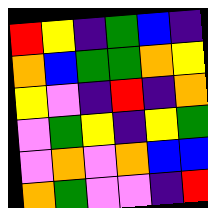[["red", "yellow", "indigo", "green", "blue", "indigo"], ["orange", "blue", "green", "green", "orange", "yellow"], ["yellow", "violet", "indigo", "red", "indigo", "orange"], ["violet", "green", "yellow", "indigo", "yellow", "green"], ["violet", "orange", "violet", "orange", "blue", "blue"], ["orange", "green", "violet", "violet", "indigo", "red"]]